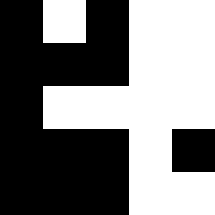[["black", "white", "black", "white", "white"], ["black", "black", "black", "white", "white"], ["black", "white", "white", "white", "white"], ["black", "black", "black", "white", "black"], ["black", "black", "black", "white", "white"]]